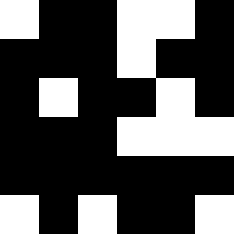[["white", "black", "black", "white", "white", "black"], ["black", "black", "black", "white", "black", "black"], ["black", "white", "black", "black", "white", "black"], ["black", "black", "black", "white", "white", "white"], ["black", "black", "black", "black", "black", "black"], ["white", "black", "white", "black", "black", "white"]]